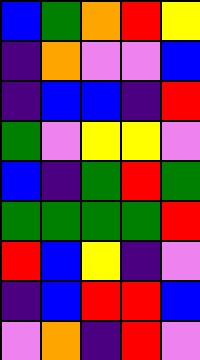[["blue", "green", "orange", "red", "yellow"], ["indigo", "orange", "violet", "violet", "blue"], ["indigo", "blue", "blue", "indigo", "red"], ["green", "violet", "yellow", "yellow", "violet"], ["blue", "indigo", "green", "red", "green"], ["green", "green", "green", "green", "red"], ["red", "blue", "yellow", "indigo", "violet"], ["indigo", "blue", "red", "red", "blue"], ["violet", "orange", "indigo", "red", "violet"]]